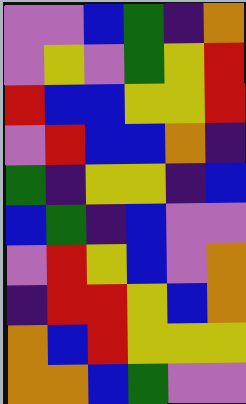[["violet", "violet", "blue", "green", "indigo", "orange"], ["violet", "yellow", "violet", "green", "yellow", "red"], ["red", "blue", "blue", "yellow", "yellow", "red"], ["violet", "red", "blue", "blue", "orange", "indigo"], ["green", "indigo", "yellow", "yellow", "indigo", "blue"], ["blue", "green", "indigo", "blue", "violet", "violet"], ["violet", "red", "yellow", "blue", "violet", "orange"], ["indigo", "red", "red", "yellow", "blue", "orange"], ["orange", "blue", "red", "yellow", "yellow", "yellow"], ["orange", "orange", "blue", "green", "violet", "violet"]]